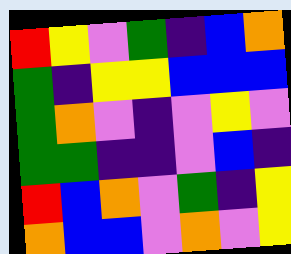[["red", "yellow", "violet", "green", "indigo", "blue", "orange"], ["green", "indigo", "yellow", "yellow", "blue", "blue", "blue"], ["green", "orange", "violet", "indigo", "violet", "yellow", "violet"], ["green", "green", "indigo", "indigo", "violet", "blue", "indigo"], ["red", "blue", "orange", "violet", "green", "indigo", "yellow"], ["orange", "blue", "blue", "violet", "orange", "violet", "yellow"]]